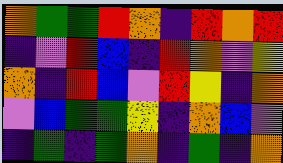[["orange", "green", "green", "red", "orange", "indigo", "red", "orange", "red"], ["indigo", "violet", "red", "blue", "indigo", "red", "orange", "violet", "yellow"], ["orange", "indigo", "red", "blue", "violet", "red", "yellow", "indigo", "orange"], ["violet", "blue", "green", "green", "yellow", "indigo", "orange", "blue", "violet"], ["indigo", "green", "indigo", "green", "orange", "indigo", "green", "indigo", "orange"]]